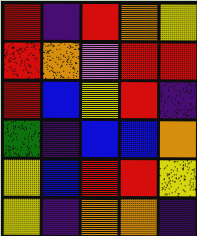[["red", "indigo", "red", "orange", "yellow"], ["red", "orange", "violet", "red", "red"], ["red", "blue", "yellow", "red", "indigo"], ["green", "indigo", "blue", "blue", "orange"], ["yellow", "blue", "red", "red", "yellow"], ["yellow", "indigo", "orange", "orange", "indigo"]]